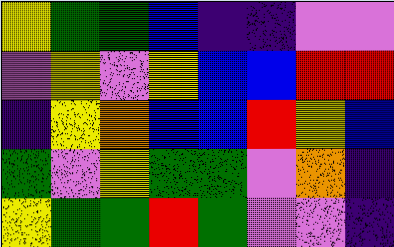[["yellow", "green", "green", "blue", "indigo", "indigo", "violet", "violet"], ["violet", "yellow", "violet", "yellow", "blue", "blue", "red", "red"], ["indigo", "yellow", "orange", "blue", "blue", "red", "yellow", "blue"], ["green", "violet", "yellow", "green", "green", "violet", "orange", "indigo"], ["yellow", "green", "green", "red", "green", "violet", "violet", "indigo"]]